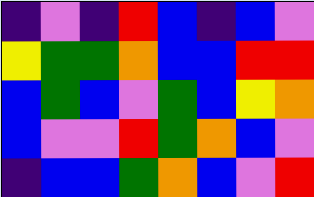[["indigo", "violet", "indigo", "red", "blue", "indigo", "blue", "violet"], ["yellow", "green", "green", "orange", "blue", "blue", "red", "red"], ["blue", "green", "blue", "violet", "green", "blue", "yellow", "orange"], ["blue", "violet", "violet", "red", "green", "orange", "blue", "violet"], ["indigo", "blue", "blue", "green", "orange", "blue", "violet", "red"]]